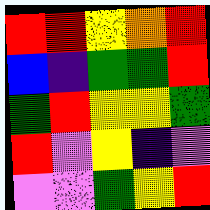[["red", "red", "yellow", "orange", "red"], ["blue", "indigo", "green", "green", "red"], ["green", "red", "yellow", "yellow", "green"], ["red", "violet", "yellow", "indigo", "violet"], ["violet", "violet", "green", "yellow", "red"]]